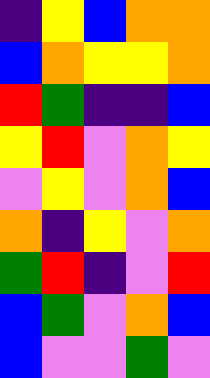[["indigo", "yellow", "blue", "orange", "orange"], ["blue", "orange", "yellow", "yellow", "orange"], ["red", "green", "indigo", "indigo", "blue"], ["yellow", "red", "violet", "orange", "yellow"], ["violet", "yellow", "violet", "orange", "blue"], ["orange", "indigo", "yellow", "violet", "orange"], ["green", "red", "indigo", "violet", "red"], ["blue", "green", "violet", "orange", "blue"], ["blue", "violet", "violet", "green", "violet"]]